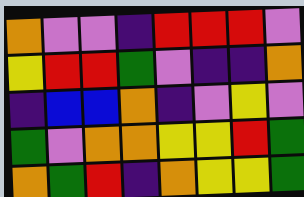[["orange", "violet", "violet", "indigo", "red", "red", "red", "violet"], ["yellow", "red", "red", "green", "violet", "indigo", "indigo", "orange"], ["indigo", "blue", "blue", "orange", "indigo", "violet", "yellow", "violet"], ["green", "violet", "orange", "orange", "yellow", "yellow", "red", "green"], ["orange", "green", "red", "indigo", "orange", "yellow", "yellow", "green"]]